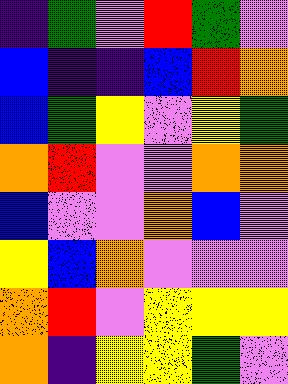[["indigo", "green", "violet", "red", "green", "violet"], ["blue", "indigo", "indigo", "blue", "red", "orange"], ["blue", "green", "yellow", "violet", "yellow", "green"], ["orange", "red", "violet", "violet", "orange", "orange"], ["blue", "violet", "violet", "orange", "blue", "violet"], ["yellow", "blue", "orange", "violet", "violet", "violet"], ["orange", "red", "violet", "yellow", "yellow", "yellow"], ["orange", "indigo", "yellow", "yellow", "green", "violet"]]